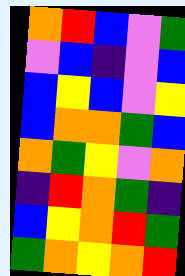[["orange", "red", "blue", "violet", "green"], ["violet", "blue", "indigo", "violet", "blue"], ["blue", "yellow", "blue", "violet", "yellow"], ["blue", "orange", "orange", "green", "blue"], ["orange", "green", "yellow", "violet", "orange"], ["indigo", "red", "orange", "green", "indigo"], ["blue", "yellow", "orange", "red", "green"], ["green", "orange", "yellow", "orange", "red"]]